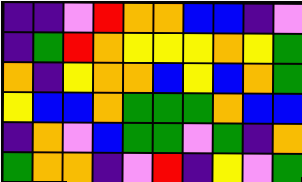[["indigo", "indigo", "violet", "red", "orange", "orange", "blue", "blue", "indigo", "violet"], ["indigo", "green", "red", "orange", "yellow", "yellow", "yellow", "orange", "yellow", "green"], ["orange", "indigo", "yellow", "orange", "orange", "blue", "yellow", "blue", "orange", "green"], ["yellow", "blue", "blue", "orange", "green", "green", "green", "orange", "blue", "blue"], ["indigo", "orange", "violet", "blue", "green", "green", "violet", "green", "indigo", "orange"], ["green", "orange", "orange", "indigo", "violet", "red", "indigo", "yellow", "violet", "green"]]